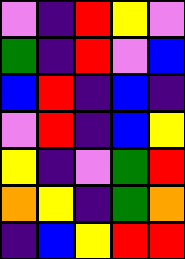[["violet", "indigo", "red", "yellow", "violet"], ["green", "indigo", "red", "violet", "blue"], ["blue", "red", "indigo", "blue", "indigo"], ["violet", "red", "indigo", "blue", "yellow"], ["yellow", "indigo", "violet", "green", "red"], ["orange", "yellow", "indigo", "green", "orange"], ["indigo", "blue", "yellow", "red", "red"]]